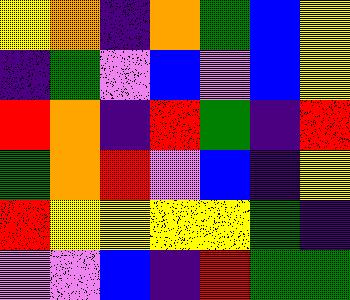[["yellow", "orange", "indigo", "orange", "green", "blue", "yellow"], ["indigo", "green", "violet", "blue", "violet", "blue", "yellow"], ["red", "orange", "indigo", "red", "green", "indigo", "red"], ["green", "orange", "red", "violet", "blue", "indigo", "yellow"], ["red", "yellow", "yellow", "yellow", "yellow", "green", "indigo"], ["violet", "violet", "blue", "indigo", "red", "green", "green"]]